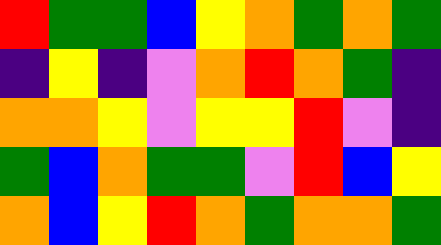[["red", "green", "green", "blue", "yellow", "orange", "green", "orange", "green"], ["indigo", "yellow", "indigo", "violet", "orange", "red", "orange", "green", "indigo"], ["orange", "orange", "yellow", "violet", "yellow", "yellow", "red", "violet", "indigo"], ["green", "blue", "orange", "green", "green", "violet", "red", "blue", "yellow"], ["orange", "blue", "yellow", "red", "orange", "green", "orange", "orange", "green"]]